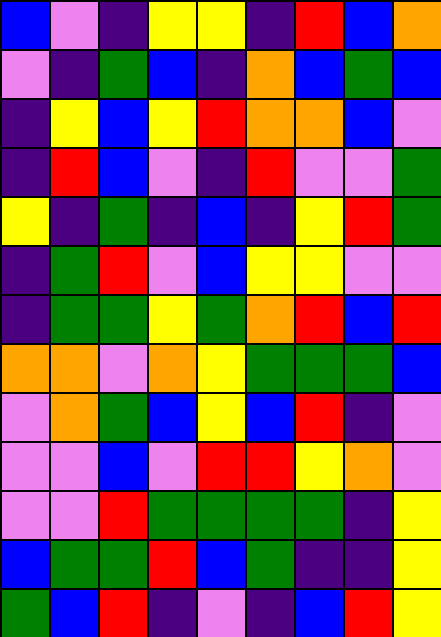[["blue", "violet", "indigo", "yellow", "yellow", "indigo", "red", "blue", "orange"], ["violet", "indigo", "green", "blue", "indigo", "orange", "blue", "green", "blue"], ["indigo", "yellow", "blue", "yellow", "red", "orange", "orange", "blue", "violet"], ["indigo", "red", "blue", "violet", "indigo", "red", "violet", "violet", "green"], ["yellow", "indigo", "green", "indigo", "blue", "indigo", "yellow", "red", "green"], ["indigo", "green", "red", "violet", "blue", "yellow", "yellow", "violet", "violet"], ["indigo", "green", "green", "yellow", "green", "orange", "red", "blue", "red"], ["orange", "orange", "violet", "orange", "yellow", "green", "green", "green", "blue"], ["violet", "orange", "green", "blue", "yellow", "blue", "red", "indigo", "violet"], ["violet", "violet", "blue", "violet", "red", "red", "yellow", "orange", "violet"], ["violet", "violet", "red", "green", "green", "green", "green", "indigo", "yellow"], ["blue", "green", "green", "red", "blue", "green", "indigo", "indigo", "yellow"], ["green", "blue", "red", "indigo", "violet", "indigo", "blue", "red", "yellow"]]